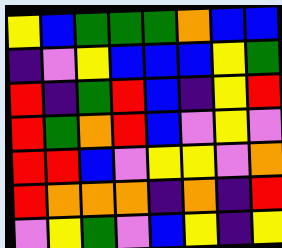[["yellow", "blue", "green", "green", "green", "orange", "blue", "blue"], ["indigo", "violet", "yellow", "blue", "blue", "blue", "yellow", "green"], ["red", "indigo", "green", "red", "blue", "indigo", "yellow", "red"], ["red", "green", "orange", "red", "blue", "violet", "yellow", "violet"], ["red", "red", "blue", "violet", "yellow", "yellow", "violet", "orange"], ["red", "orange", "orange", "orange", "indigo", "orange", "indigo", "red"], ["violet", "yellow", "green", "violet", "blue", "yellow", "indigo", "yellow"]]